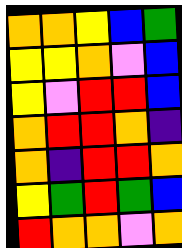[["orange", "orange", "yellow", "blue", "green"], ["yellow", "yellow", "orange", "violet", "blue"], ["yellow", "violet", "red", "red", "blue"], ["orange", "red", "red", "orange", "indigo"], ["orange", "indigo", "red", "red", "orange"], ["yellow", "green", "red", "green", "blue"], ["red", "orange", "orange", "violet", "orange"]]